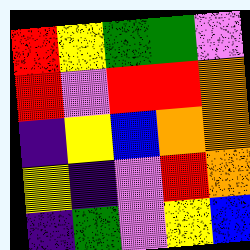[["red", "yellow", "green", "green", "violet"], ["red", "violet", "red", "red", "orange"], ["indigo", "yellow", "blue", "orange", "orange"], ["yellow", "indigo", "violet", "red", "orange"], ["indigo", "green", "violet", "yellow", "blue"]]